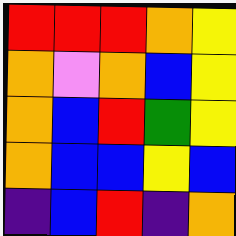[["red", "red", "red", "orange", "yellow"], ["orange", "violet", "orange", "blue", "yellow"], ["orange", "blue", "red", "green", "yellow"], ["orange", "blue", "blue", "yellow", "blue"], ["indigo", "blue", "red", "indigo", "orange"]]